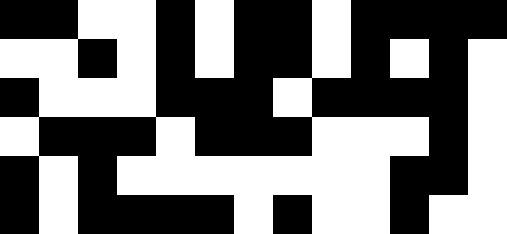[["black", "black", "white", "white", "black", "white", "black", "black", "white", "black", "black", "black", "black"], ["white", "white", "black", "white", "black", "white", "black", "black", "white", "black", "white", "black", "white"], ["black", "white", "white", "white", "black", "black", "black", "white", "black", "black", "black", "black", "white"], ["white", "black", "black", "black", "white", "black", "black", "black", "white", "white", "white", "black", "white"], ["black", "white", "black", "white", "white", "white", "white", "white", "white", "white", "black", "black", "white"], ["black", "white", "black", "black", "black", "black", "white", "black", "white", "white", "black", "white", "white"]]